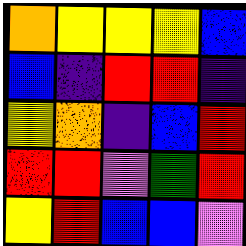[["orange", "yellow", "yellow", "yellow", "blue"], ["blue", "indigo", "red", "red", "indigo"], ["yellow", "orange", "indigo", "blue", "red"], ["red", "red", "violet", "green", "red"], ["yellow", "red", "blue", "blue", "violet"]]